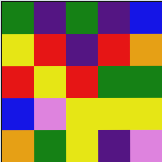[["green", "indigo", "green", "indigo", "blue"], ["yellow", "red", "indigo", "red", "orange"], ["red", "yellow", "red", "green", "green"], ["blue", "violet", "yellow", "yellow", "yellow"], ["orange", "green", "yellow", "indigo", "violet"]]